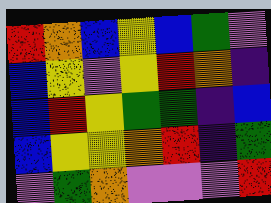[["red", "orange", "blue", "yellow", "blue", "green", "violet"], ["blue", "yellow", "violet", "yellow", "red", "orange", "indigo"], ["blue", "red", "yellow", "green", "green", "indigo", "blue"], ["blue", "yellow", "yellow", "orange", "red", "indigo", "green"], ["violet", "green", "orange", "violet", "violet", "violet", "red"]]